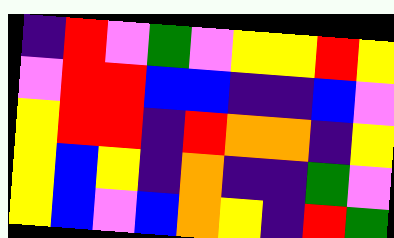[["indigo", "red", "violet", "green", "violet", "yellow", "yellow", "red", "yellow"], ["violet", "red", "red", "blue", "blue", "indigo", "indigo", "blue", "violet"], ["yellow", "red", "red", "indigo", "red", "orange", "orange", "indigo", "yellow"], ["yellow", "blue", "yellow", "indigo", "orange", "indigo", "indigo", "green", "violet"], ["yellow", "blue", "violet", "blue", "orange", "yellow", "indigo", "red", "green"]]